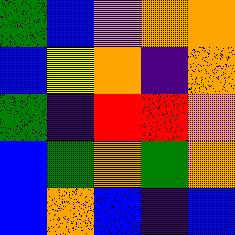[["green", "blue", "violet", "orange", "orange"], ["blue", "yellow", "orange", "indigo", "orange"], ["green", "indigo", "red", "red", "orange"], ["blue", "green", "orange", "green", "orange"], ["blue", "orange", "blue", "indigo", "blue"]]